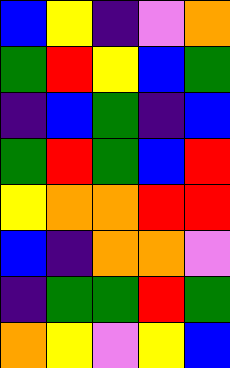[["blue", "yellow", "indigo", "violet", "orange"], ["green", "red", "yellow", "blue", "green"], ["indigo", "blue", "green", "indigo", "blue"], ["green", "red", "green", "blue", "red"], ["yellow", "orange", "orange", "red", "red"], ["blue", "indigo", "orange", "orange", "violet"], ["indigo", "green", "green", "red", "green"], ["orange", "yellow", "violet", "yellow", "blue"]]